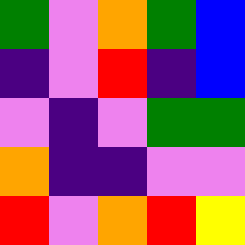[["green", "violet", "orange", "green", "blue"], ["indigo", "violet", "red", "indigo", "blue"], ["violet", "indigo", "violet", "green", "green"], ["orange", "indigo", "indigo", "violet", "violet"], ["red", "violet", "orange", "red", "yellow"]]